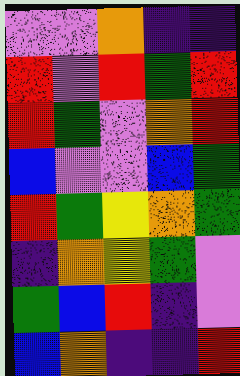[["violet", "violet", "orange", "indigo", "indigo"], ["red", "violet", "red", "green", "red"], ["red", "green", "violet", "orange", "red"], ["blue", "violet", "violet", "blue", "green"], ["red", "green", "yellow", "orange", "green"], ["indigo", "orange", "yellow", "green", "violet"], ["green", "blue", "red", "indigo", "violet"], ["blue", "orange", "indigo", "indigo", "red"]]